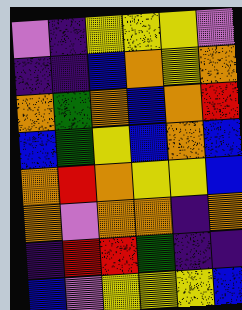[["violet", "indigo", "yellow", "yellow", "yellow", "violet"], ["indigo", "indigo", "blue", "orange", "yellow", "orange"], ["orange", "green", "orange", "blue", "orange", "red"], ["blue", "green", "yellow", "blue", "orange", "blue"], ["orange", "red", "orange", "yellow", "yellow", "blue"], ["orange", "violet", "orange", "orange", "indigo", "orange"], ["indigo", "red", "red", "green", "indigo", "indigo"], ["blue", "violet", "yellow", "yellow", "yellow", "blue"]]